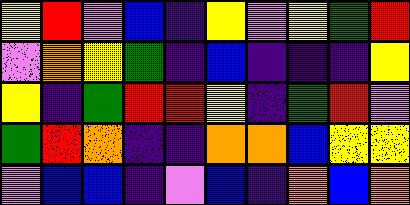[["yellow", "red", "violet", "blue", "indigo", "yellow", "violet", "yellow", "green", "red"], ["violet", "orange", "yellow", "green", "indigo", "blue", "indigo", "indigo", "indigo", "yellow"], ["yellow", "indigo", "green", "red", "red", "yellow", "indigo", "green", "red", "violet"], ["green", "red", "orange", "indigo", "indigo", "orange", "orange", "blue", "yellow", "yellow"], ["violet", "blue", "blue", "indigo", "violet", "blue", "indigo", "orange", "blue", "orange"]]